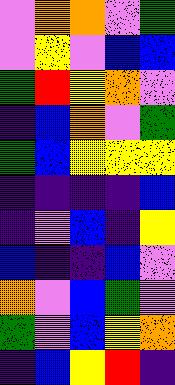[["violet", "orange", "orange", "violet", "green"], ["violet", "yellow", "violet", "blue", "blue"], ["green", "red", "yellow", "orange", "violet"], ["indigo", "blue", "orange", "violet", "green"], ["green", "blue", "yellow", "yellow", "yellow"], ["indigo", "indigo", "indigo", "indigo", "blue"], ["indigo", "violet", "blue", "indigo", "yellow"], ["blue", "indigo", "indigo", "blue", "violet"], ["orange", "violet", "blue", "green", "violet"], ["green", "violet", "blue", "yellow", "orange"], ["indigo", "blue", "yellow", "red", "indigo"]]